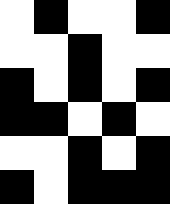[["white", "black", "white", "white", "black"], ["white", "white", "black", "white", "white"], ["black", "white", "black", "white", "black"], ["black", "black", "white", "black", "white"], ["white", "white", "black", "white", "black"], ["black", "white", "black", "black", "black"]]